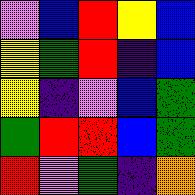[["violet", "blue", "red", "yellow", "blue"], ["yellow", "green", "red", "indigo", "blue"], ["yellow", "indigo", "violet", "blue", "green"], ["green", "red", "red", "blue", "green"], ["red", "violet", "green", "indigo", "orange"]]